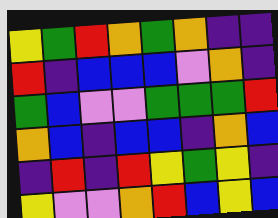[["yellow", "green", "red", "orange", "green", "orange", "indigo", "indigo"], ["red", "indigo", "blue", "blue", "blue", "violet", "orange", "indigo"], ["green", "blue", "violet", "violet", "green", "green", "green", "red"], ["orange", "blue", "indigo", "blue", "blue", "indigo", "orange", "blue"], ["indigo", "red", "indigo", "red", "yellow", "green", "yellow", "indigo"], ["yellow", "violet", "violet", "orange", "red", "blue", "yellow", "blue"]]